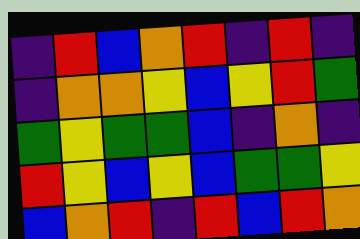[["indigo", "red", "blue", "orange", "red", "indigo", "red", "indigo"], ["indigo", "orange", "orange", "yellow", "blue", "yellow", "red", "green"], ["green", "yellow", "green", "green", "blue", "indigo", "orange", "indigo"], ["red", "yellow", "blue", "yellow", "blue", "green", "green", "yellow"], ["blue", "orange", "red", "indigo", "red", "blue", "red", "orange"]]